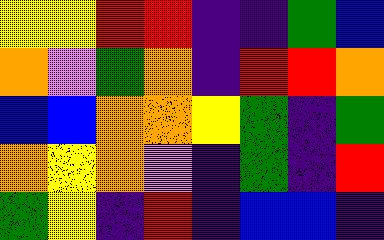[["yellow", "yellow", "red", "red", "indigo", "indigo", "green", "blue"], ["orange", "violet", "green", "orange", "indigo", "red", "red", "orange"], ["blue", "blue", "orange", "orange", "yellow", "green", "indigo", "green"], ["orange", "yellow", "orange", "violet", "indigo", "green", "indigo", "red"], ["green", "yellow", "indigo", "red", "indigo", "blue", "blue", "indigo"]]